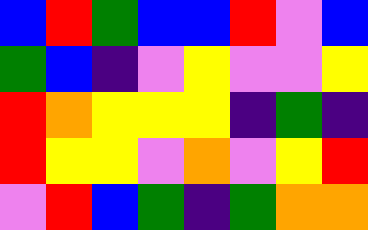[["blue", "red", "green", "blue", "blue", "red", "violet", "blue"], ["green", "blue", "indigo", "violet", "yellow", "violet", "violet", "yellow"], ["red", "orange", "yellow", "yellow", "yellow", "indigo", "green", "indigo"], ["red", "yellow", "yellow", "violet", "orange", "violet", "yellow", "red"], ["violet", "red", "blue", "green", "indigo", "green", "orange", "orange"]]